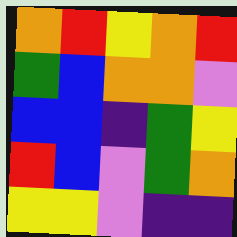[["orange", "red", "yellow", "orange", "red"], ["green", "blue", "orange", "orange", "violet"], ["blue", "blue", "indigo", "green", "yellow"], ["red", "blue", "violet", "green", "orange"], ["yellow", "yellow", "violet", "indigo", "indigo"]]